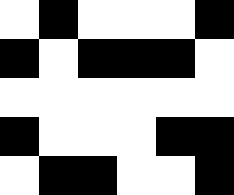[["white", "black", "white", "white", "white", "black"], ["black", "white", "black", "black", "black", "white"], ["white", "white", "white", "white", "white", "white"], ["black", "white", "white", "white", "black", "black"], ["white", "black", "black", "white", "white", "black"]]